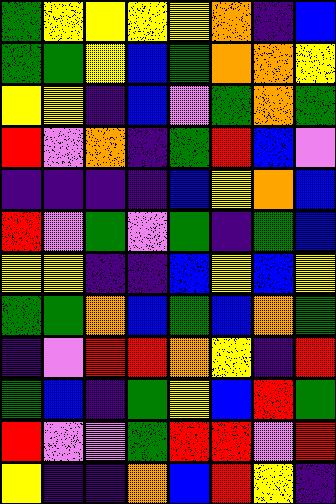[["green", "yellow", "yellow", "yellow", "yellow", "orange", "indigo", "blue"], ["green", "green", "yellow", "blue", "green", "orange", "orange", "yellow"], ["yellow", "yellow", "indigo", "blue", "violet", "green", "orange", "green"], ["red", "violet", "orange", "indigo", "green", "red", "blue", "violet"], ["indigo", "indigo", "indigo", "indigo", "blue", "yellow", "orange", "blue"], ["red", "violet", "green", "violet", "green", "indigo", "green", "blue"], ["yellow", "yellow", "indigo", "indigo", "blue", "yellow", "blue", "yellow"], ["green", "green", "orange", "blue", "green", "blue", "orange", "green"], ["indigo", "violet", "red", "red", "orange", "yellow", "indigo", "red"], ["green", "blue", "indigo", "green", "yellow", "blue", "red", "green"], ["red", "violet", "violet", "green", "red", "red", "violet", "red"], ["yellow", "indigo", "indigo", "orange", "blue", "red", "yellow", "indigo"]]